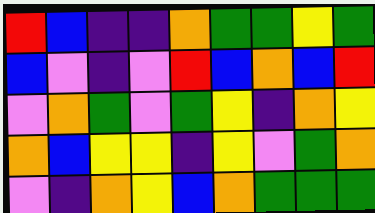[["red", "blue", "indigo", "indigo", "orange", "green", "green", "yellow", "green"], ["blue", "violet", "indigo", "violet", "red", "blue", "orange", "blue", "red"], ["violet", "orange", "green", "violet", "green", "yellow", "indigo", "orange", "yellow"], ["orange", "blue", "yellow", "yellow", "indigo", "yellow", "violet", "green", "orange"], ["violet", "indigo", "orange", "yellow", "blue", "orange", "green", "green", "green"]]